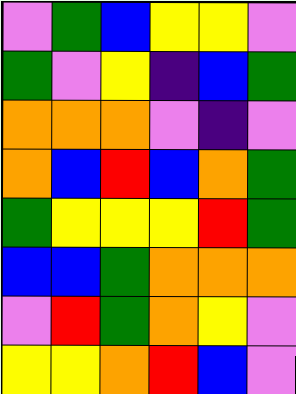[["violet", "green", "blue", "yellow", "yellow", "violet"], ["green", "violet", "yellow", "indigo", "blue", "green"], ["orange", "orange", "orange", "violet", "indigo", "violet"], ["orange", "blue", "red", "blue", "orange", "green"], ["green", "yellow", "yellow", "yellow", "red", "green"], ["blue", "blue", "green", "orange", "orange", "orange"], ["violet", "red", "green", "orange", "yellow", "violet"], ["yellow", "yellow", "orange", "red", "blue", "violet"]]